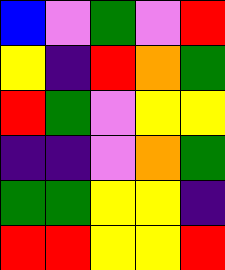[["blue", "violet", "green", "violet", "red"], ["yellow", "indigo", "red", "orange", "green"], ["red", "green", "violet", "yellow", "yellow"], ["indigo", "indigo", "violet", "orange", "green"], ["green", "green", "yellow", "yellow", "indigo"], ["red", "red", "yellow", "yellow", "red"]]